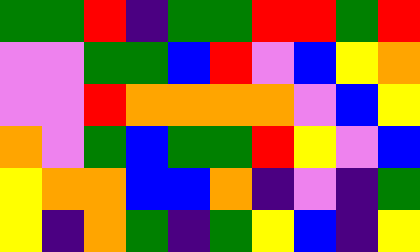[["green", "green", "red", "indigo", "green", "green", "red", "red", "green", "red"], ["violet", "violet", "green", "green", "blue", "red", "violet", "blue", "yellow", "orange"], ["violet", "violet", "red", "orange", "orange", "orange", "orange", "violet", "blue", "yellow"], ["orange", "violet", "green", "blue", "green", "green", "red", "yellow", "violet", "blue"], ["yellow", "orange", "orange", "blue", "blue", "orange", "indigo", "violet", "indigo", "green"], ["yellow", "indigo", "orange", "green", "indigo", "green", "yellow", "blue", "indigo", "yellow"]]